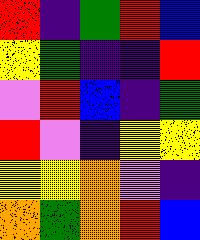[["red", "indigo", "green", "red", "blue"], ["yellow", "green", "indigo", "indigo", "red"], ["violet", "red", "blue", "indigo", "green"], ["red", "violet", "indigo", "yellow", "yellow"], ["yellow", "yellow", "orange", "violet", "indigo"], ["orange", "green", "orange", "red", "blue"]]